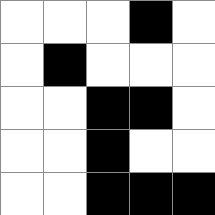[["white", "white", "white", "black", "white"], ["white", "black", "white", "white", "white"], ["white", "white", "black", "black", "white"], ["white", "white", "black", "white", "white"], ["white", "white", "black", "black", "black"]]